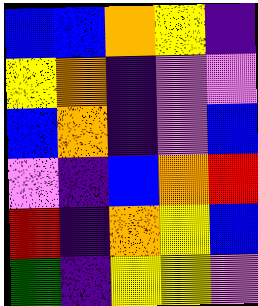[["blue", "blue", "orange", "yellow", "indigo"], ["yellow", "orange", "indigo", "violet", "violet"], ["blue", "orange", "indigo", "violet", "blue"], ["violet", "indigo", "blue", "orange", "red"], ["red", "indigo", "orange", "yellow", "blue"], ["green", "indigo", "yellow", "yellow", "violet"]]